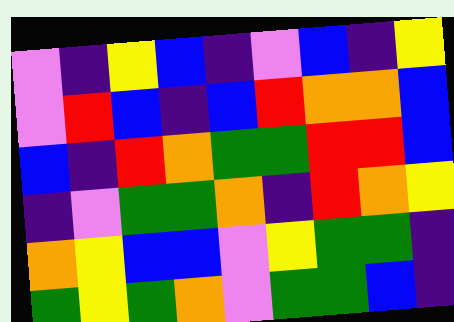[["violet", "indigo", "yellow", "blue", "indigo", "violet", "blue", "indigo", "yellow"], ["violet", "red", "blue", "indigo", "blue", "red", "orange", "orange", "blue"], ["blue", "indigo", "red", "orange", "green", "green", "red", "red", "blue"], ["indigo", "violet", "green", "green", "orange", "indigo", "red", "orange", "yellow"], ["orange", "yellow", "blue", "blue", "violet", "yellow", "green", "green", "indigo"], ["green", "yellow", "green", "orange", "violet", "green", "green", "blue", "indigo"]]